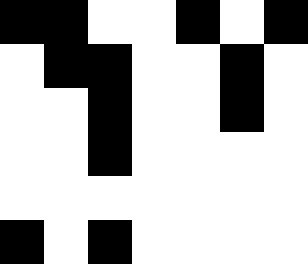[["black", "black", "white", "white", "black", "white", "black"], ["white", "black", "black", "white", "white", "black", "white"], ["white", "white", "black", "white", "white", "black", "white"], ["white", "white", "black", "white", "white", "white", "white"], ["white", "white", "white", "white", "white", "white", "white"], ["black", "white", "black", "white", "white", "white", "white"]]